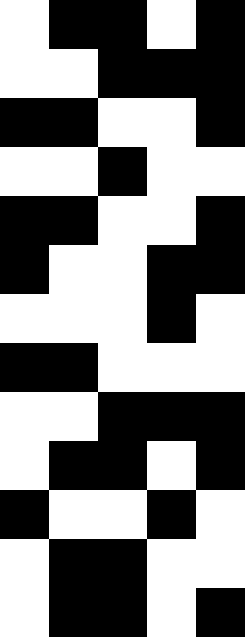[["white", "black", "black", "white", "black"], ["white", "white", "black", "black", "black"], ["black", "black", "white", "white", "black"], ["white", "white", "black", "white", "white"], ["black", "black", "white", "white", "black"], ["black", "white", "white", "black", "black"], ["white", "white", "white", "black", "white"], ["black", "black", "white", "white", "white"], ["white", "white", "black", "black", "black"], ["white", "black", "black", "white", "black"], ["black", "white", "white", "black", "white"], ["white", "black", "black", "white", "white"], ["white", "black", "black", "white", "black"]]